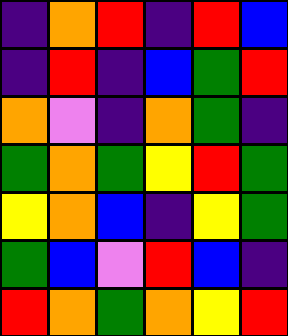[["indigo", "orange", "red", "indigo", "red", "blue"], ["indigo", "red", "indigo", "blue", "green", "red"], ["orange", "violet", "indigo", "orange", "green", "indigo"], ["green", "orange", "green", "yellow", "red", "green"], ["yellow", "orange", "blue", "indigo", "yellow", "green"], ["green", "blue", "violet", "red", "blue", "indigo"], ["red", "orange", "green", "orange", "yellow", "red"]]